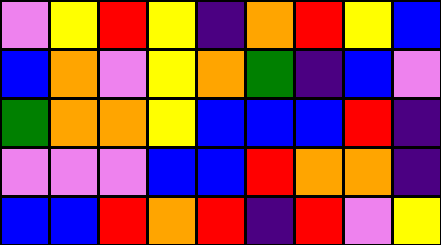[["violet", "yellow", "red", "yellow", "indigo", "orange", "red", "yellow", "blue"], ["blue", "orange", "violet", "yellow", "orange", "green", "indigo", "blue", "violet"], ["green", "orange", "orange", "yellow", "blue", "blue", "blue", "red", "indigo"], ["violet", "violet", "violet", "blue", "blue", "red", "orange", "orange", "indigo"], ["blue", "blue", "red", "orange", "red", "indigo", "red", "violet", "yellow"]]